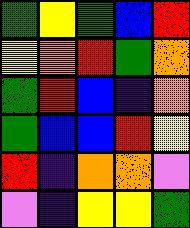[["green", "yellow", "green", "blue", "red"], ["yellow", "orange", "red", "green", "orange"], ["green", "red", "blue", "indigo", "orange"], ["green", "blue", "blue", "red", "yellow"], ["red", "indigo", "orange", "orange", "violet"], ["violet", "indigo", "yellow", "yellow", "green"]]